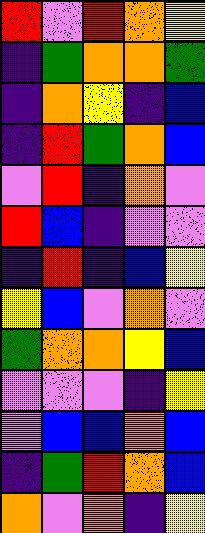[["red", "violet", "red", "orange", "yellow"], ["indigo", "green", "orange", "orange", "green"], ["indigo", "orange", "yellow", "indigo", "blue"], ["indigo", "red", "green", "orange", "blue"], ["violet", "red", "indigo", "orange", "violet"], ["red", "blue", "indigo", "violet", "violet"], ["indigo", "red", "indigo", "blue", "yellow"], ["yellow", "blue", "violet", "orange", "violet"], ["green", "orange", "orange", "yellow", "blue"], ["violet", "violet", "violet", "indigo", "yellow"], ["violet", "blue", "blue", "orange", "blue"], ["indigo", "green", "red", "orange", "blue"], ["orange", "violet", "orange", "indigo", "yellow"]]